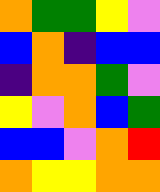[["orange", "green", "green", "yellow", "violet"], ["blue", "orange", "indigo", "blue", "blue"], ["indigo", "orange", "orange", "green", "violet"], ["yellow", "violet", "orange", "blue", "green"], ["blue", "blue", "violet", "orange", "red"], ["orange", "yellow", "yellow", "orange", "orange"]]